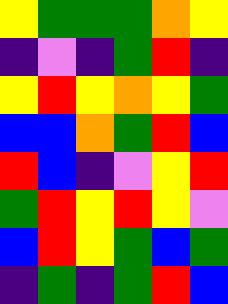[["yellow", "green", "green", "green", "orange", "yellow"], ["indigo", "violet", "indigo", "green", "red", "indigo"], ["yellow", "red", "yellow", "orange", "yellow", "green"], ["blue", "blue", "orange", "green", "red", "blue"], ["red", "blue", "indigo", "violet", "yellow", "red"], ["green", "red", "yellow", "red", "yellow", "violet"], ["blue", "red", "yellow", "green", "blue", "green"], ["indigo", "green", "indigo", "green", "red", "blue"]]